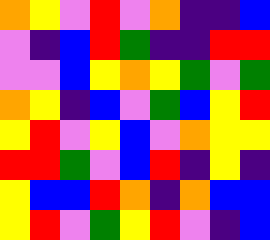[["orange", "yellow", "violet", "red", "violet", "orange", "indigo", "indigo", "blue"], ["violet", "indigo", "blue", "red", "green", "indigo", "indigo", "red", "red"], ["violet", "violet", "blue", "yellow", "orange", "yellow", "green", "violet", "green"], ["orange", "yellow", "indigo", "blue", "violet", "green", "blue", "yellow", "red"], ["yellow", "red", "violet", "yellow", "blue", "violet", "orange", "yellow", "yellow"], ["red", "red", "green", "violet", "blue", "red", "indigo", "yellow", "indigo"], ["yellow", "blue", "blue", "red", "orange", "indigo", "orange", "blue", "blue"], ["yellow", "red", "violet", "green", "yellow", "red", "violet", "indigo", "blue"]]